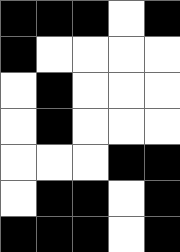[["black", "black", "black", "white", "black"], ["black", "white", "white", "white", "white"], ["white", "black", "white", "white", "white"], ["white", "black", "white", "white", "white"], ["white", "white", "white", "black", "black"], ["white", "black", "black", "white", "black"], ["black", "black", "black", "white", "black"]]